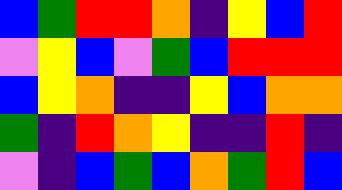[["blue", "green", "red", "red", "orange", "indigo", "yellow", "blue", "red"], ["violet", "yellow", "blue", "violet", "green", "blue", "red", "red", "red"], ["blue", "yellow", "orange", "indigo", "indigo", "yellow", "blue", "orange", "orange"], ["green", "indigo", "red", "orange", "yellow", "indigo", "indigo", "red", "indigo"], ["violet", "indigo", "blue", "green", "blue", "orange", "green", "red", "blue"]]